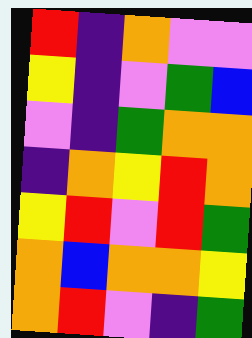[["red", "indigo", "orange", "violet", "violet"], ["yellow", "indigo", "violet", "green", "blue"], ["violet", "indigo", "green", "orange", "orange"], ["indigo", "orange", "yellow", "red", "orange"], ["yellow", "red", "violet", "red", "green"], ["orange", "blue", "orange", "orange", "yellow"], ["orange", "red", "violet", "indigo", "green"]]